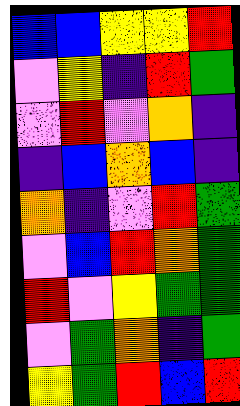[["blue", "blue", "yellow", "yellow", "red"], ["violet", "yellow", "indigo", "red", "green"], ["violet", "red", "violet", "orange", "indigo"], ["indigo", "blue", "orange", "blue", "indigo"], ["orange", "indigo", "violet", "red", "green"], ["violet", "blue", "red", "orange", "green"], ["red", "violet", "yellow", "green", "green"], ["violet", "green", "orange", "indigo", "green"], ["yellow", "green", "red", "blue", "red"]]